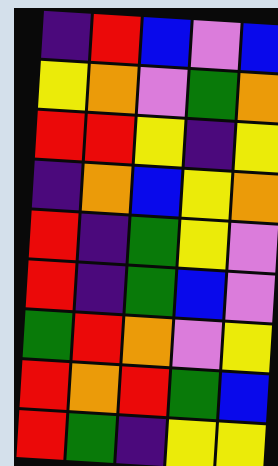[["indigo", "red", "blue", "violet", "blue"], ["yellow", "orange", "violet", "green", "orange"], ["red", "red", "yellow", "indigo", "yellow"], ["indigo", "orange", "blue", "yellow", "orange"], ["red", "indigo", "green", "yellow", "violet"], ["red", "indigo", "green", "blue", "violet"], ["green", "red", "orange", "violet", "yellow"], ["red", "orange", "red", "green", "blue"], ["red", "green", "indigo", "yellow", "yellow"]]